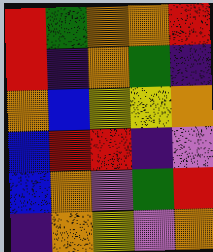[["red", "green", "orange", "orange", "red"], ["red", "indigo", "orange", "green", "indigo"], ["orange", "blue", "yellow", "yellow", "orange"], ["blue", "red", "red", "indigo", "violet"], ["blue", "orange", "violet", "green", "red"], ["indigo", "orange", "yellow", "violet", "orange"]]